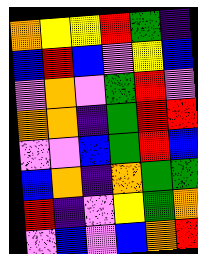[["orange", "yellow", "yellow", "red", "green", "indigo"], ["blue", "red", "blue", "violet", "yellow", "blue"], ["violet", "orange", "violet", "green", "red", "violet"], ["orange", "orange", "indigo", "green", "red", "red"], ["violet", "violet", "blue", "green", "red", "blue"], ["blue", "orange", "indigo", "orange", "green", "green"], ["red", "indigo", "violet", "yellow", "green", "orange"], ["violet", "blue", "violet", "blue", "orange", "red"]]